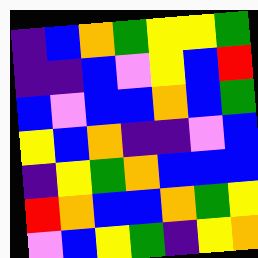[["indigo", "blue", "orange", "green", "yellow", "yellow", "green"], ["indigo", "indigo", "blue", "violet", "yellow", "blue", "red"], ["blue", "violet", "blue", "blue", "orange", "blue", "green"], ["yellow", "blue", "orange", "indigo", "indigo", "violet", "blue"], ["indigo", "yellow", "green", "orange", "blue", "blue", "blue"], ["red", "orange", "blue", "blue", "orange", "green", "yellow"], ["violet", "blue", "yellow", "green", "indigo", "yellow", "orange"]]